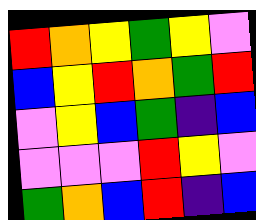[["red", "orange", "yellow", "green", "yellow", "violet"], ["blue", "yellow", "red", "orange", "green", "red"], ["violet", "yellow", "blue", "green", "indigo", "blue"], ["violet", "violet", "violet", "red", "yellow", "violet"], ["green", "orange", "blue", "red", "indigo", "blue"]]